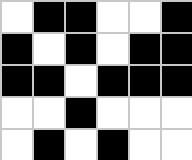[["white", "black", "black", "white", "white", "black"], ["black", "white", "black", "white", "black", "black"], ["black", "black", "white", "black", "black", "black"], ["white", "white", "black", "white", "white", "white"], ["white", "black", "white", "black", "white", "white"]]